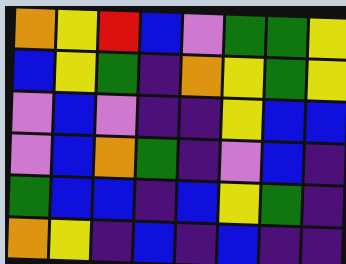[["orange", "yellow", "red", "blue", "violet", "green", "green", "yellow"], ["blue", "yellow", "green", "indigo", "orange", "yellow", "green", "yellow"], ["violet", "blue", "violet", "indigo", "indigo", "yellow", "blue", "blue"], ["violet", "blue", "orange", "green", "indigo", "violet", "blue", "indigo"], ["green", "blue", "blue", "indigo", "blue", "yellow", "green", "indigo"], ["orange", "yellow", "indigo", "blue", "indigo", "blue", "indigo", "indigo"]]